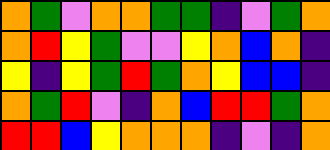[["orange", "green", "violet", "orange", "orange", "green", "green", "indigo", "violet", "green", "orange"], ["orange", "red", "yellow", "green", "violet", "violet", "yellow", "orange", "blue", "orange", "indigo"], ["yellow", "indigo", "yellow", "green", "red", "green", "orange", "yellow", "blue", "blue", "indigo"], ["orange", "green", "red", "violet", "indigo", "orange", "blue", "red", "red", "green", "orange"], ["red", "red", "blue", "yellow", "orange", "orange", "orange", "indigo", "violet", "indigo", "orange"]]